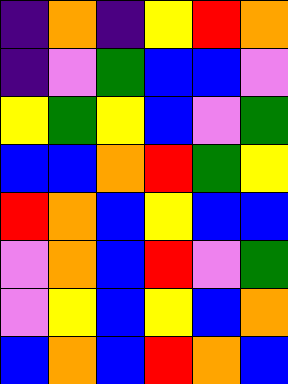[["indigo", "orange", "indigo", "yellow", "red", "orange"], ["indigo", "violet", "green", "blue", "blue", "violet"], ["yellow", "green", "yellow", "blue", "violet", "green"], ["blue", "blue", "orange", "red", "green", "yellow"], ["red", "orange", "blue", "yellow", "blue", "blue"], ["violet", "orange", "blue", "red", "violet", "green"], ["violet", "yellow", "blue", "yellow", "blue", "orange"], ["blue", "orange", "blue", "red", "orange", "blue"]]